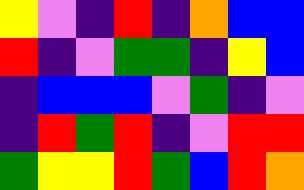[["yellow", "violet", "indigo", "red", "indigo", "orange", "blue", "blue"], ["red", "indigo", "violet", "green", "green", "indigo", "yellow", "blue"], ["indigo", "blue", "blue", "blue", "violet", "green", "indigo", "violet"], ["indigo", "red", "green", "red", "indigo", "violet", "red", "red"], ["green", "yellow", "yellow", "red", "green", "blue", "red", "orange"]]